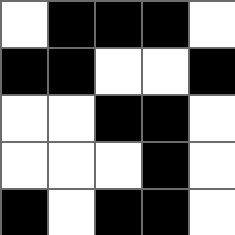[["white", "black", "black", "black", "white"], ["black", "black", "white", "white", "black"], ["white", "white", "black", "black", "white"], ["white", "white", "white", "black", "white"], ["black", "white", "black", "black", "white"]]